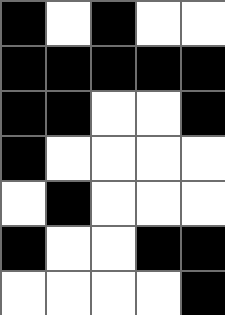[["black", "white", "black", "white", "white"], ["black", "black", "black", "black", "black"], ["black", "black", "white", "white", "black"], ["black", "white", "white", "white", "white"], ["white", "black", "white", "white", "white"], ["black", "white", "white", "black", "black"], ["white", "white", "white", "white", "black"]]